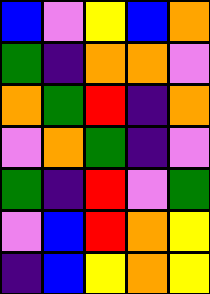[["blue", "violet", "yellow", "blue", "orange"], ["green", "indigo", "orange", "orange", "violet"], ["orange", "green", "red", "indigo", "orange"], ["violet", "orange", "green", "indigo", "violet"], ["green", "indigo", "red", "violet", "green"], ["violet", "blue", "red", "orange", "yellow"], ["indigo", "blue", "yellow", "orange", "yellow"]]